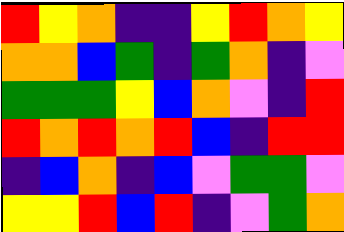[["red", "yellow", "orange", "indigo", "indigo", "yellow", "red", "orange", "yellow"], ["orange", "orange", "blue", "green", "indigo", "green", "orange", "indigo", "violet"], ["green", "green", "green", "yellow", "blue", "orange", "violet", "indigo", "red"], ["red", "orange", "red", "orange", "red", "blue", "indigo", "red", "red"], ["indigo", "blue", "orange", "indigo", "blue", "violet", "green", "green", "violet"], ["yellow", "yellow", "red", "blue", "red", "indigo", "violet", "green", "orange"]]